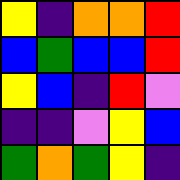[["yellow", "indigo", "orange", "orange", "red"], ["blue", "green", "blue", "blue", "red"], ["yellow", "blue", "indigo", "red", "violet"], ["indigo", "indigo", "violet", "yellow", "blue"], ["green", "orange", "green", "yellow", "indigo"]]